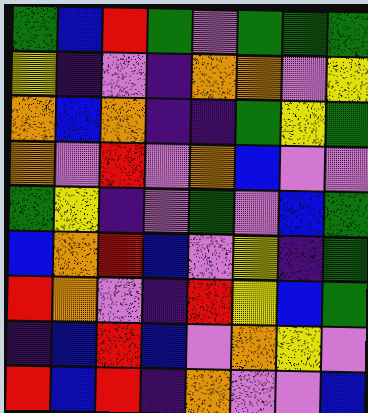[["green", "blue", "red", "green", "violet", "green", "green", "green"], ["yellow", "indigo", "violet", "indigo", "orange", "orange", "violet", "yellow"], ["orange", "blue", "orange", "indigo", "indigo", "green", "yellow", "green"], ["orange", "violet", "red", "violet", "orange", "blue", "violet", "violet"], ["green", "yellow", "indigo", "violet", "green", "violet", "blue", "green"], ["blue", "orange", "red", "blue", "violet", "yellow", "indigo", "green"], ["red", "orange", "violet", "indigo", "red", "yellow", "blue", "green"], ["indigo", "blue", "red", "blue", "violet", "orange", "yellow", "violet"], ["red", "blue", "red", "indigo", "orange", "violet", "violet", "blue"]]